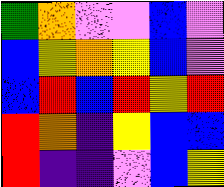[["green", "orange", "violet", "violet", "blue", "violet"], ["blue", "yellow", "orange", "yellow", "blue", "violet"], ["blue", "red", "blue", "red", "yellow", "red"], ["red", "orange", "indigo", "yellow", "blue", "blue"], ["red", "indigo", "indigo", "violet", "blue", "yellow"]]